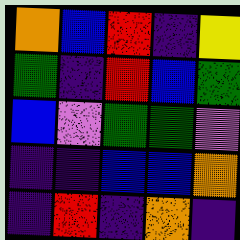[["orange", "blue", "red", "indigo", "yellow"], ["green", "indigo", "red", "blue", "green"], ["blue", "violet", "green", "green", "violet"], ["indigo", "indigo", "blue", "blue", "orange"], ["indigo", "red", "indigo", "orange", "indigo"]]